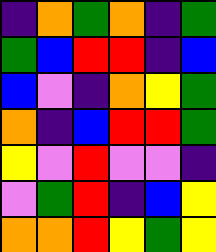[["indigo", "orange", "green", "orange", "indigo", "green"], ["green", "blue", "red", "red", "indigo", "blue"], ["blue", "violet", "indigo", "orange", "yellow", "green"], ["orange", "indigo", "blue", "red", "red", "green"], ["yellow", "violet", "red", "violet", "violet", "indigo"], ["violet", "green", "red", "indigo", "blue", "yellow"], ["orange", "orange", "red", "yellow", "green", "yellow"]]